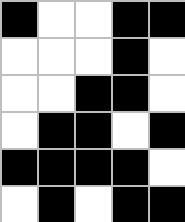[["black", "white", "white", "black", "black"], ["white", "white", "white", "black", "white"], ["white", "white", "black", "black", "white"], ["white", "black", "black", "white", "black"], ["black", "black", "black", "black", "white"], ["white", "black", "white", "black", "black"]]